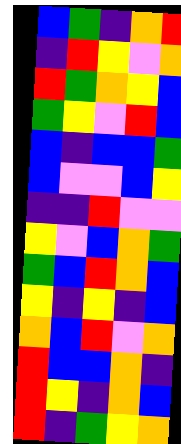[["blue", "green", "indigo", "orange", "red"], ["indigo", "red", "yellow", "violet", "orange"], ["red", "green", "orange", "yellow", "blue"], ["green", "yellow", "violet", "red", "blue"], ["blue", "indigo", "blue", "blue", "green"], ["blue", "violet", "violet", "blue", "yellow"], ["indigo", "indigo", "red", "violet", "violet"], ["yellow", "violet", "blue", "orange", "green"], ["green", "blue", "red", "orange", "blue"], ["yellow", "indigo", "yellow", "indigo", "blue"], ["orange", "blue", "red", "violet", "orange"], ["red", "blue", "blue", "orange", "indigo"], ["red", "yellow", "indigo", "orange", "blue"], ["red", "indigo", "green", "yellow", "orange"]]